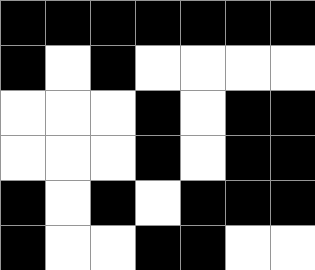[["black", "black", "black", "black", "black", "black", "black"], ["black", "white", "black", "white", "white", "white", "white"], ["white", "white", "white", "black", "white", "black", "black"], ["white", "white", "white", "black", "white", "black", "black"], ["black", "white", "black", "white", "black", "black", "black"], ["black", "white", "white", "black", "black", "white", "white"]]